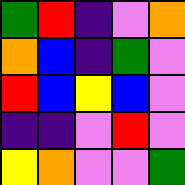[["green", "red", "indigo", "violet", "orange"], ["orange", "blue", "indigo", "green", "violet"], ["red", "blue", "yellow", "blue", "violet"], ["indigo", "indigo", "violet", "red", "violet"], ["yellow", "orange", "violet", "violet", "green"]]